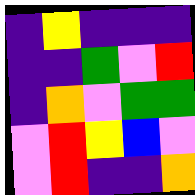[["indigo", "yellow", "indigo", "indigo", "indigo"], ["indigo", "indigo", "green", "violet", "red"], ["indigo", "orange", "violet", "green", "green"], ["violet", "red", "yellow", "blue", "violet"], ["violet", "red", "indigo", "indigo", "orange"]]